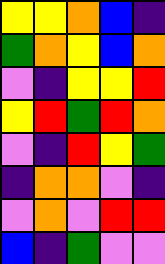[["yellow", "yellow", "orange", "blue", "indigo"], ["green", "orange", "yellow", "blue", "orange"], ["violet", "indigo", "yellow", "yellow", "red"], ["yellow", "red", "green", "red", "orange"], ["violet", "indigo", "red", "yellow", "green"], ["indigo", "orange", "orange", "violet", "indigo"], ["violet", "orange", "violet", "red", "red"], ["blue", "indigo", "green", "violet", "violet"]]